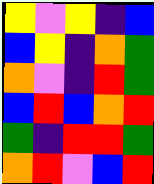[["yellow", "violet", "yellow", "indigo", "blue"], ["blue", "yellow", "indigo", "orange", "green"], ["orange", "violet", "indigo", "red", "green"], ["blue", "red", "blue", "orange", "red"], ["green", "indigo", "red", "red", "green"], ["orange", "red", "violet", "blue", "red"]]